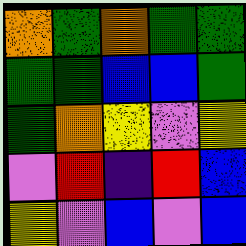[["orange", "green", "orange", "green", "green"], ["green", "green", "blue", "blue", "green"], ["green", "orange", "yellow", "violet", "yellow"], ["violet", "red", "indigo", "red", "blue"], ["yellow", "violet", "blue", "violet", "blue"]]